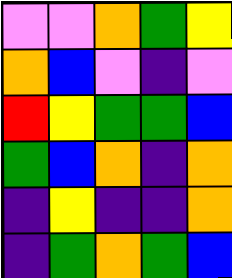[["violet", "violet", "orange", "green", "yellow"], ["orange", "blue", "violet", "indigo", "violet"], ["red", "yellow", "green", "green", "blue"], ["green", "blue", "orange", "indigo", "orange"], ["indigo", "yellow", "indigo", "indigo", "orange"], ["indigo", "green", "orange", "green", "blue"]]